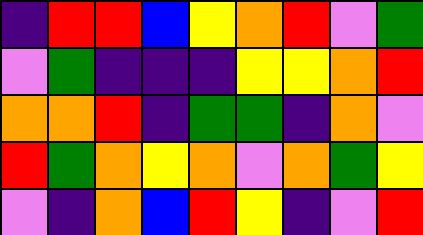[["indigo", "red", "red", "blue", "yellow", "orange", "red", "violet", "green"], ["violet", "green", "indigo", "indigo", "indigo", "yellow", "yellow", "orange", "red"], ["orange", "orange", "red", "indigo", "green", "green", "indigo", "orange", "violet"], ["red", "green", "orange", "yellow", "orange", "violet", "orange", "green", "yellow"], ["violet", "indigo", "orange", "blue", "red", "yellow", "indigo", "violet", "red"]]